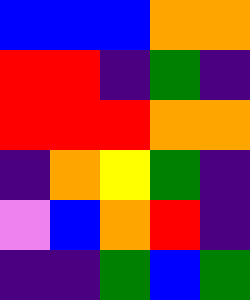[["blue", "blue", "blue", "orange", "orange"], ["red", "red", "indigo", "green", "indigo"], ["red", "red", "red", "orange", "orange"], ["indigo", "orange", "yellow", "green", "indigo"], ["violet", "blue", "orange", "red", "indigo"], ["indigo", "indigo", "green", "blue", "green"]]